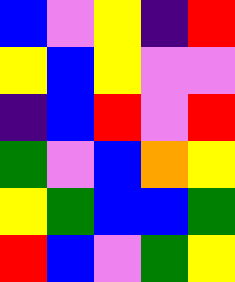[["blue", "violet", "yellow", "indigo", "red"], ["yellow", "blue", "yellow", "violet", "violet"], ["indigo", "blue", "red", "violet", "red"], ["green", "violet", "blue", "orange", "yellow"], ["yellow", "green", "blue", "blue", "green"], ["red", "blue", "violet", "green", "yellow"]]